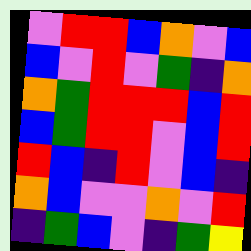[["violet", "red", "red", "blue", "orange", "violet", "blue"], ["blue", "violet", "red", "violet", "green", "indigo", "orange"], ["orange", "green", "red", "red", "red", "blue", "red"], ["blue", "green", "red", "red", "violet", "blue", "red"], ["red", "blue", "indigo", "red", "violet", "blue", "indigo"], ["orange", "blue", "violet", "violet", "orange", "violet", "red"], ["indigo", "green", "blue", "violet", "indigo", "green", "yellow"]]